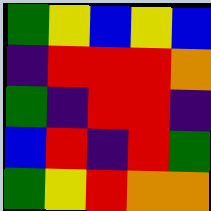[["green", "yellow", "blue", "yellow", "blue"], ["indigo", "red", "red", "red", "orange"], ["green", "indigo", "red", "red", "indigo"], ["blue", "red", "indigo", "red", "green"], ["green", "yellow", "red", "orange", "orange"]]